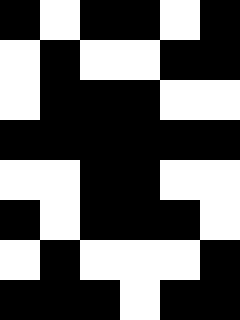[["black", "white", "black", "black", "white", "black"], ["white", "black", "white", "white", "black", "black"], ["white", "black", "black", "black", "white", "white"], ["black", "black", "black", "black", "black", "black"], ["white", "white", "black", "black", "white", "white"], ["black", "white", "black", "black", "black", "white"], ["white", "black", "white", "white", "white", "black"], ["black", "black", "black", "white", "black", "black"]]